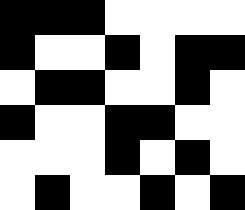[["black", "black", "black", "white", "white", "white", "white"], ["black", "white", "white", "black", "white", "black", "black"], ["white", "black", "black", "white", "white", "black", "white"], ["black", "white", "white", "black", "black", "white", "white"], ["white", "white", "white", "black", "white", "black", "white"], ["white", "black", "white", "white", "black", "white", "black"]]